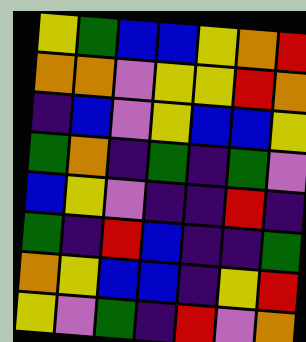[["yellow", "green", "blue", "blue", "yellow", "orange", "red"], ["orange", "orange", "violet", "yellow", "yellow", "red", "orange"], ["indigo", "blue", "violet", "yellow", "blue", "blue", "yellow"], ["green", "orange", "indigo", "green", "indigo", "green", "violet"], ["blue", "yellow", "violet", "indigo", "indigo", "red", "indigo"], ["green", "indigo", "red", "blue", "indigo", "indigo", "green"], ["orange", "yellow", "blue", "blue", "indigo", "yellow", "red"], ["yellow", "violet", "green", "indigo", "red", "violet", "orange"]]